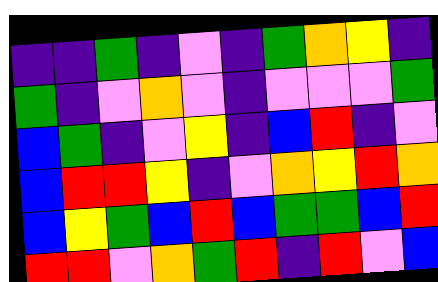[["indigo", "indigo", "green", "indigo", "violet", "indigo", "green", "orange", "yellow", "indigo"], ["green", "indigo", "violet", "orange", "violet", "indigo", "violet", "violet", "violet", "green"], ["blue", "green", "indigo", "violet", "yellow", "indigo", "blue", "red", "indigo", "violet"], ["blue", "red", "red", "yellow", "indigo", "violet", "orange", "yellow", "red", "orange"], ["blue", "yellow", "green", "blue", "red", "blue", "green", "green", "blue", "red"], ["red", "red", "violet", "orange", "green", "red", "indigo", "red", "violet", "blue"]]